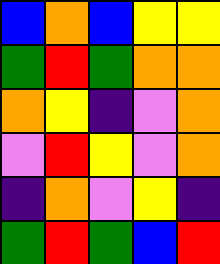[["blue", "orange", "blue", "yellow", "yellow"], ["green", "red", "green", "orange", "orange"], ["orange", "yellow", "indigo", "violet", "orange"], ["violet", "red", "yellow", "violet", "orange"], ["indigo", "orange", "violet", "yellow", "indigo"], ["green", "red", "green", "blue", "red"]]